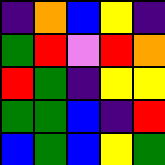[["indigo", "orange", "blue", "yellow", "indigo"], ["green", "red", "violet", "red", "orange"], ["red", "green", "indigo", "yellow", "yellow"], ["green", "green", "blue", "indigo", "red"], ["blue", "green", "blue", "yellow", "green"]]